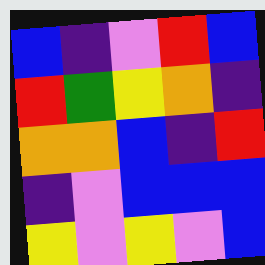[["blue", "indigo", "violet", "red", "blue"], ["red", "green", "yellow", "orange", "indigo"], ["orange", "orange", "blue", "indigo", "red"], ["indigo", "violet", "blue", "blue", "blue"], ["yellow", "violet", "yellow", "violet", "blue"]]